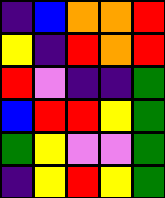[["indigo", "blue", "orange", "orange", "red"], ["yellow", "indigo", "red", "orange", "red"], ["red", "violet", "indigo", "indigo", "green"], ["blue", "red", "red", "yellow", "green"], ["green", "yellow", "violet", "violet", "green"], ["indigo", "yellow", "red", "yellow", "green"]]